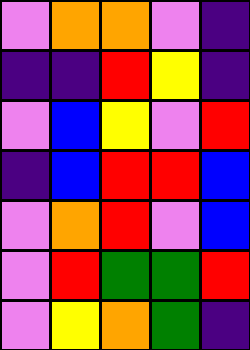[["violet", "orange", "orange", "violet", "indigo"], ["indigo", "indigo", "red", "yellow", "indigo"], ["violet", "blue", "yellow", "violet", "red"], ["indigo", "blue", "red", "red", "blue"], ["violet", "orange", "red", "violet", "blue"], ["violet", "red", "green", "green", "red"], ["violet", "yellow", "orange", "green", "indigo"]]